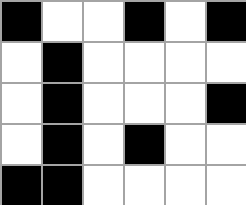[["black", "white", "white", "black", "white", "black"], ["white", "black", "white", "white", "white", "white"], ["white", "black", "white", "white", "white", "black"], ["white", "black", "white", "black", "white", "white"], ["black", "black", "white", "white", "white", "white"]]